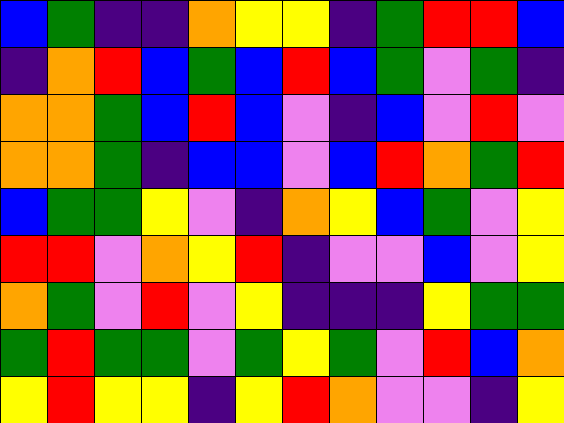[["blue", "green", "indigo", "indigo", "orange", "yellow", "yellow", "indigo", "green", "red", "red", "blue"], ["indigo", "orange", "red", "blue", "green", "blue", "red", "blue", "green", "violet", "green", "indigo"], ["orange", "orange", "green", "blue", "red", "blue", "violet", "indigo", "blue", "violet", "red", "violet"], ["orange", "orange", "green", "indigo", "blue", "blue", "violet", "blue", "red", "orange", "green", "red"], ["blue", "green", "green", "yellow", "violet", "indigo", "orange", "yellow", "blue", "green", "violet", "yellow"], ["red", "red", "violet", "orange", "yellow", "red", "indigo", "violet", "violet", "blue", "violet", "yellow"], ["orange", "green", "violet", "red", "violet", "yellow", "indigo", "indigo", "indigo", "yellow", "green", "green"], ["green", "red", "green", "green", "violet", "green", "yellow", "green", "violet", "red", "blue", "orange"], ["yellow", "red", "yellow", "yellow", "indigo", "yellow", "red", "orange", "violet", "violet", "indigo", "yellow"]]